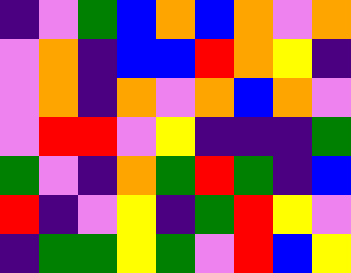[["indigo", "violet", "green", "blue", "orange", "blue", "orange", "violet", "orange"], ["violet", "orange", "indigo", "blue", "blue", "red", "orange", "yellow", "indigo"], ["violet", "orange", "indigo", "orange", "violet", "orange", "blue", "orange", "violet"], ["violet", "red", "red", "violet", "yellow", "indigo", "indigo", "indigo", "green"], ["green", "violet", "indigo", "orange", "green", "red", "green", "indigo", "blue"], ["red", "indigo", "violet", "yellow", "indigo", "green", "red", "yellow", "violet"], ["indigo", "green", "green", "yellow", "green", "violet", "red", "blue", "yellow"]]